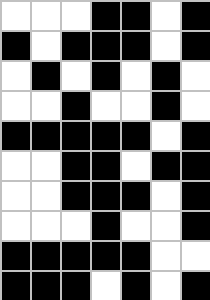[["white", "white", "white", "black", "black", "white", "black"], ["black", "white", "black", "black", "black", "white", "black"], ["white", "black", "white", "black", "white", "black", "white"], ["white", "white", "black", "white", "white", "black", "white"], ["black", "black", "black", "black", "black", "white", "black"], ["white", "white", "black", "black", "white", "black", "black"], ["white", "white", "black", "black", "black", "white", "black"], ["white", "white", "white", "black", "white", "white", "black"], ["black", "black", "black", "black", "black", "white", "white"], ["black", "black", "black", "white", "black", "white", "black"]]